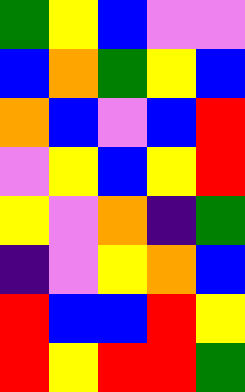[["green", "yellow", "blue", "violet", "violet"], ["blue", "orange", "green", "yellow", "blue"], ["orange", "blue", "violet", "blue", "red"], ["violet", "yellow", "blue", "yellow", "red"], ["yellow", "violet", "orange", "indigo", "green"], ["indigo", "violet", "yellow", "orange", "blue"], ["red", "blue", "blue", "red", "yellow"], ["red", "yellow", "red", "red", "green"]]